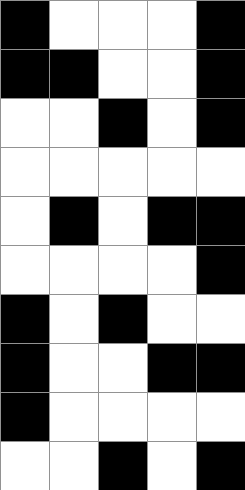[["black", "white", "white", "white", "black"], ["black", "black", "white", "white", "black"], ["white", "white", "black", "white", "black"], ["white", "white", "white", "white", "white"], ["white", "black", "white", "black", "black"], ["white", "white", "white", "white", "black"], ["black", "white", "black", "white", "white"], ["black", "white", "white", "black", "black"], ["black", "white", "white", "white", "white"], ["white", "white", "black", "white", "black"]]